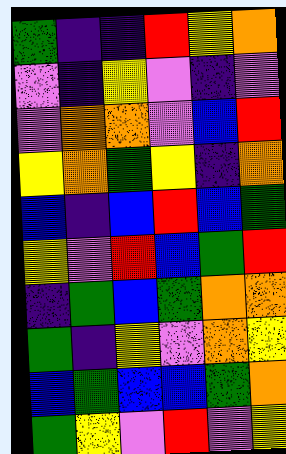[["green", "indigo", "indigo", "red", "yellow", "orange"], ["violet", "indigo", "yellow", "violet", "indigo", "violet"], ["violet", "orange", "orange", "violet", "blue", "red"], ["yellow", "orange", "green", "yellow", "indigo", "orange"], ["blue", "indigo", "blue", "red", "blue", "green"], ["yellow", "violet", "red", "blue", "green", "red"], ["indigo", "green", "blue", "green", "orange", "orange"], ["green", "indigo", "yellow", "violet", "orange", "yellow"], ["blue", "green", "blue", "blue", "green", "orange"], ["green", "yellow", "violet", "red", "violet", "yellow"]]